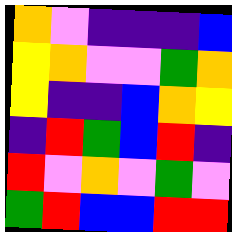[["orange", "violet", "indigo", "indigo", "indigo", "blue"], ["yellow", "orange", "violet", "violet", "green", "orange"], ["yellow", "indigo", "indigo", "blue", "orange", "yellow"], ["indigo", "red", "green", "blue", "red", "indigo"], ["red", "violet", "orange", "violet", "green", "violet"], ["green", "red", "blue", "blue", "red", "red"]]